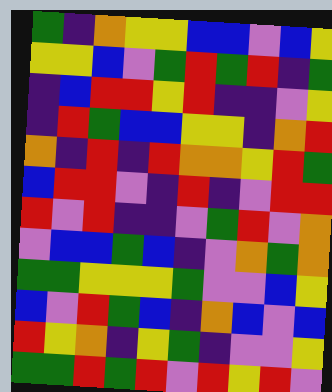[["green", "indigo", "orange", "yellow", "yellow", "blue", "blue", "violet", "blue", "yellow"], ["yellow", "yellow", "blue", "violet", "green", "red", "green", "red", "indigo", "green"], ["indigo", "blue", "red", "red", "yellow", "red", "indigo", "indigo", "violet", "yellow"], ["indigo", "red", "green", "blue", "blue", "yellow", "yellow", "indigo", "orange", "red"], ["orange", "indigo", "red", "indigo", "red", "orange", "orange", "yellow", "red", "green"], ["blue", "red", "red", "violet", "indigo", "red", "indigo", "violet", "red", "red"], ["red", "violet", "red", "indigo", "indigo", "violet", "green", "red", "violet", "orange"], ["violet", "blue", "blue", "green", "blue", "indigo", "violet", "orange", "green", "orange"], ["green", "green", "yellow", "yellow", "yellow", "green", "violet", "violet", "blue", "yellow"], ["blue", "violet", "red", "green", "blue", "indigo", "orange", "blue", "violet", "blue"], ["red", "yellow", "orange", "indigo", "yellow", "green", "indigo", "violet", "violet", "yellow"], ["green", "green", "red", "green", "red", "violet", "red", "yellow", "red", "violet"]]